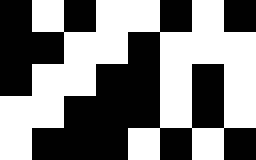[["black", "white", "black", "white", "white", "black", "white", "black"], ["black", "black", "white", "white", "black", "white", "white", "white"], ["black", "white", "white", "black", "black", "white", "black", "white"], ["white", "white", "black", "black", "black", "white", "black", "white"], ["white", "black", "black", "black", "white", "black", "white", "black"]]